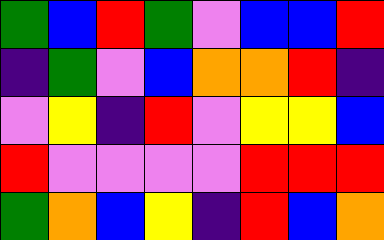[["green", "blue", "red", "green", "violet", "blue", "blue", "red"], ["indigo", "green", "violet", "blue", "orange", "orange", "red", "indigo"], ["violet", "yellow", "indigo", "red", "violet", "yellow", "yellow", "blue"], ["red", "violet", "violet", "violet", "violet", "red", "red", "red"], ["green", "orange", "blue", "yellow", "indigo", "red", "blue", "orange"]]